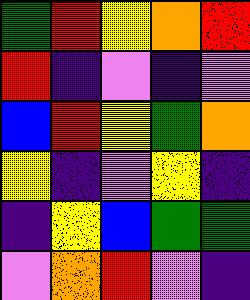[["green", "red", "yellow", "orange", "red"], ["red", "indigo", "violet", "indigo", "violet"], ["blue", "red", "yellow", "green", "orange"], ["yellow", "indigo", "violet", "yellow", "indigo"], ["indigo", "yellow", "blue", "green", "green"], ["violet", "orange", "red", "violet", "indigo"]]